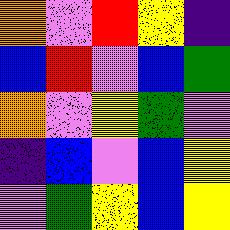[["orange", "violet", "red", "yellow", "indigo"], ["blue", "red", "violet", "blue", "green"], ["orange", "violet", "yellow", "green", "violet"], ["indigo", "blue", "violet", "blue", "yellow"], ["violet", "green", "yellow", "blue", "yellow"]]